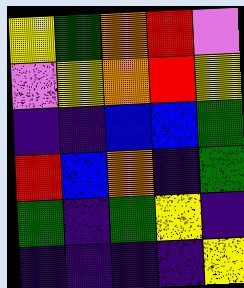[["yellow", "green", "orange", "red", "violet"], ["violet", "yellow", "orange", "red", "yellow"], ["indigo", "indigo", "blue", "blue", "green"], ["red", "blue", "orange", "indigo", "green"], ["green", "indigo", "green", "yellow", "indigo"], ["indigo", "indigo", "indigo", "indigo", "yellow"]]